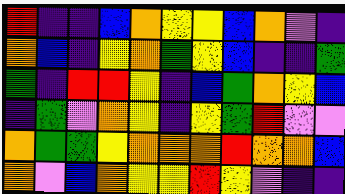[["red", "indigo", "indigo", "blue", "orange", "yellow", "yellow", "blue", "orange", "violet", "indigo"], ["orange", "blue", "indigo", "yellow", "orange", "green", "yellow", "blue", "indigo", "indigo", "green"], ["green", "indigo", "red", "red", "yellow", "indigo", "blue", "green", "orange", "yellow", "blue"], ["indigo", "green", "violet", "orange", "yellow", "indigo", "yellow", "green", "red", "violet", "violet"], ["orange", "green", "green", "yellow", "orange", "orange", "orange", "red", "orange", "orange", "blue"], ["orange", "violet", "blue", "orange", "yellow", "yellow", "red", "yellow", "violet", "indigo", "indigo"]]